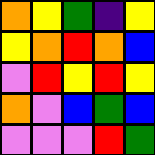[["orange", "yellow", "green", "indigo", "yellow"], ["yellow", "orange", "red", "orange", "blue"], ["violet", "red", "yellow", "red", "yellow"], ["orange", "violet", "blue", "green", "blue"], ["violet", "violet", "violet", "red", "green"]]